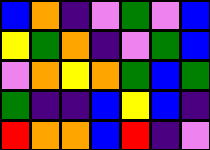[["blue", "orange", "indigo", "violet", "green", "violet", "blue"], ["yellow", "green", "orange", "indigo", "violet", "green", "blue"], ["violet", "orange", "yellow", "orange", "green", "blue", "green"], ["green", "indigo", "indigo", "blue", "yellow", "blue", "indigo"], ["red", "orange", "orange", "blue", "red", "indigo", "violet"]]